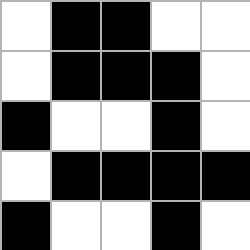[["white", "black", "black", "white", "white"], ["white", "black", "black", "black", "white"], ["black", "white", "white", "black", "white"], ["white", "black", "black", "black", "black"], ["black", "white", "white", "black", "white"]]